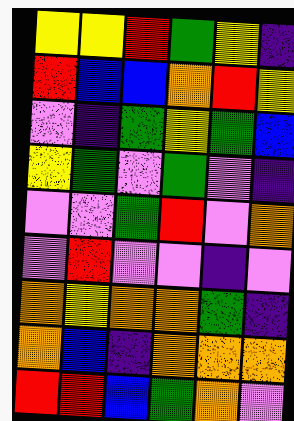[["yellow", "yellow", "red", "green", "yellow", "indigo"], ["red", "blue", "blue", "orange", "red", "yellow"], ["violet", "indigo", "green", "yellow", "green", "blue"], ["yellow", "green", "violet", "green", "violet", "indigo"], ["violet", "violet", "green", "red", "violet", "orange"], ["violet", "red", "violet", "violet", "indigo", "violet"], ["orange", "yellow", "orange", "orange", "green", "indigo"], ["orange", "blue", "indigo", "orange", "orange", "orange"], ["red", "red", "blue", "green", "orange", "violet"]]